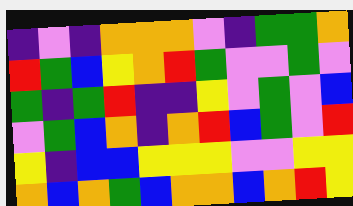[["indigo", "violet", "indigo", "orange", "orange", "orange", "violet", "indigo", "green", "green", "orange"], ["red", "green", "blue", "yellow", "orange", "red", "green", "violet", "violet", "green", "violet"], ["green", "indigo", "green", "red", "indigo", "indigo", "yellow", "violet", "green", "violet", "blue"], ["violet", "green", "blue", "orange", "indigo", "orange", "red", "blue", "green", "violet", "red"], ["yellow", "indigo", "blue", "blue", "yellow", "yellow", "yellow", "violet", "violet", "yellow", "yellow"], ["orange", "blue", "orange", "green", "blue", "orange", "orange", "blue", "orange", "red", "yellow"]]